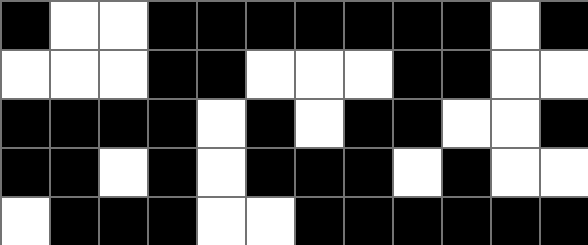[["black", "white", "white", "black", "black", "black", "black", "black", "black", "black", "white", "black"], ["white", "white", "white", "black", "black", "white", "white", "white", "black", "black", "white", "white"], ["black", "black", "black", "black", "white", "black", "white", "black", "black", "white", "white", "black"], ["black", "black", "white", "black", "white", "black", "black", "black", "white", "black", "white", "white"], ["white", "black", "black", "black", "white", "white", "black", "black", "black", "black", "black", "black"]]